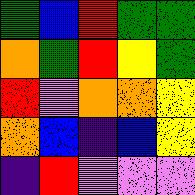[["green", "blue", "red", "green", "green"], ["orange", "green", "red", "yellow", "green"], ["red", "violet", "orange", "orange", "yellow"], ["orange", "blue", "indigo", "blue", "yellow"], ["indigo", "red", "violet", "violet", "violet"]]